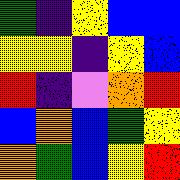[["green", "indigo", "yellow", "blue", "blue"], ["yellow", "yellow", "indigo", "yellow", "blue"], ["red", "indigo", "violet", "orange", "red"], ["blue", "orange", "blue", "green", "yellow"], ["orange", "green", "blue", "yellow", "red"]]